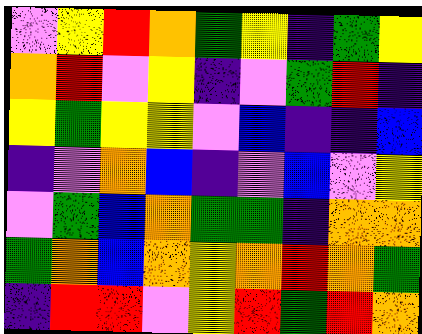[["violet", "yellow", "red", "orange", "green", "yellow", "indigo", "green", "yellow"], ["orange", "red", "violet", "yellow", "indigo", "violet", "green", "red", "indigo"], ["yellow", "green", "yellow", "yellow", "violet", "blue", "indigo", "indigo", "blue"], ["indigo", "violet", "orange", "blue", "indigo", "violet", "blue", "violet", "yellow"], ["violet", "green", "blue", "orange", "green", "green", "indigo", "orange", "orange"], ["green", "orange", "blue", "orange", "yellow", "orange", "red", "orange", "green"], ["indigo", "red", "red", "violet", "yellow", "red", "green", "red", "orange"]]